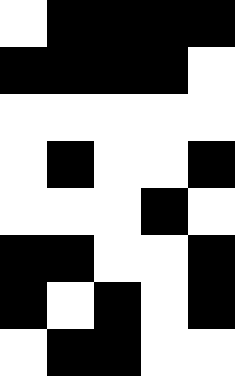[["white", "black", "black", "black", "black"], ["black", "black", "black", "black", "white"], ["white", "white", "white", "white", "white"], ["white", "black", "white", "white", "black"], ["white", "white", "white", "black", "white"], ["black", "black", "white", "white", "black"], ["black", "white", "black", "white", "black"], ["white", "black", "black", "white", "white"]]